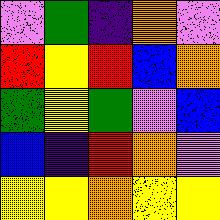[["violet", "green", "indigo", "orange", "violet"], ["red", "yellow", "red", "blue", "orange"], ["green", "yellow", "green", "violet", "blue"], ["blue", "indigo", "red", "orange", "violet"], ["yellow", "yellow", "orange", "yellow", "yellow"]]